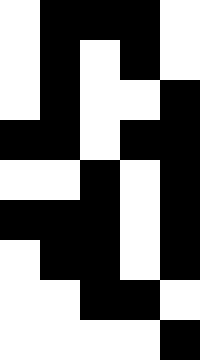[["white", "black", "black", "black", "white"], ["white", "black", "white", "black", "white"], ["white", "black", "white", "white", "black"], ["black", "black", "white", "black", "black"], ["white", "white", "black", "white", "black"], ["black", "black", "black", "white", "black"], ["white", "black", "black", "white", "black"], ["white", "white", "black", "black", "white"], ["white", "white", "white", "white", "black"]]